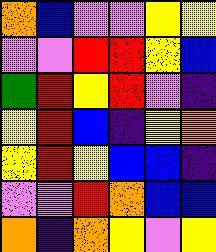[["orange", "blue", "violet", "violet", "yellow", "yellow"], ["violet", "violet", "red", "red", "yellow", "blue"], ["green", "red", "yellow", "red", "violet", "indigo"], ["yellow", "red", "blue", "indigo", "yellow", "orange"], ["yellow", "red", "yellow", "blue", "blue", "indigo"], ["violet", "violet", "red", "orange", "blue", "blue"], ["orange", "indigo", "orange", "yellow", "violet", "yellow"]]